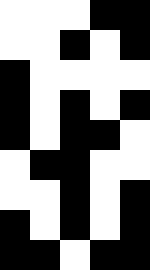[["white", "white", "white", "black", "black"], ["white", "white", "black", "white", "black"], ["black", "white", "white", "white", "white"], ["black", "white", "black", "white", "black"], ["black", "white", "black", "black", "white"], ["white", "black", "black", "white", "white"], ["white", "white", "black", "white", "black"], ["black", "white", "black", "white", "black"], ["black", "black", "white", "black", "black"]]